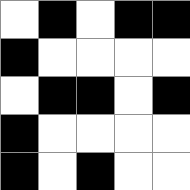[["white", "black", "white", "black", "black"], ["black", "white", "white", "white", "white"], ["white", "black", "black", "white", "black"], ["black", "white", "white", "white", "white"], ["black", "white", "black", "white", "white"]]